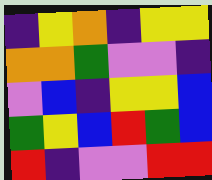[["indigo", "yellow", "orange", "indigo", "yellow", "yellow"], ["orange", "orange", "green", "violet", "violet", "indigo"], ["violet", "blue", "indigo", "yellow", "yellow", "blue"], ["green", "yellow", "blue", "red", "green", "blue"], ["red", "indigo", "violet", "violet", "red", "red"]]